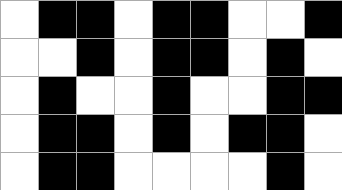[["white", "black", "black", "white", "black", "black", "white", "white", "black"], ["white", "white", "black", "white", "black", "black", "white", "black", "white"], ["white", "black", "white", "white", "black", "white", "white", "black", "black"], ["white", "black", "black", "white", "black", "white", "black", "black", "white"], ["white", "black", "black", "white", "white", "white", "white", "black", "white"]]